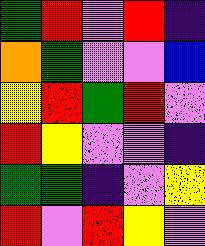[["green", "red", "violet", "red", "indigo"], ["orange", "green", "violet", "violet", "blue"], ["yellow", "red", "green", "red", "violet"], ["red", "yellow", "violet", "violet", "indigo"], ["green", "green", "indigo", "violet", "yellow"], ["red", "violet", "red", "yellow", "violet"]]